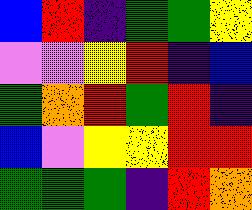[["blue", "red", "indigo", "green", "green", "yellow"], ["violet", "violet", "yellow", "red", "indigo", "blue"], ["green", "orange", "red", "green", "red", "indigo"], ["blue", "violet", "yellow", "yellow", "red", "red"], ["green", "green", "green", "indigo", "red", "orange"]]